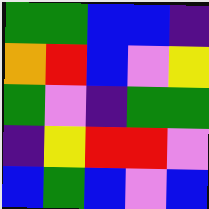[["green", "green", "blue", "blue", "indigo"], ["orange", "red", "blue", "violet", "yellow"], ["green", "violet", "indigo", "green", "green"], ["indigo", "yellow", "red", "red", "violet"], ["blue", "green", "blue", "violet", "blue"]]